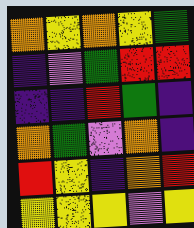[["orange", "yellow", "orange", "yellow", "green"], ["indigo", "violet", "green", "red", "red"], ["indigo", "indigo", "red", "green", "indigo"], ["orange", "green", "violet", "orange", "indigo"], ["red", "yellow", "indigo", "orange", "red"], ["yellow", "yellow", "yellow", "violet", "yellow"]]